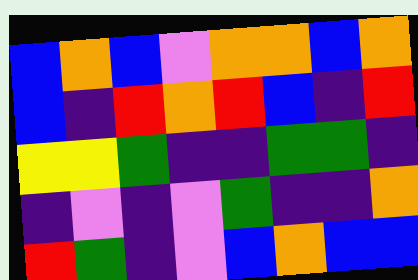[["blue", "orange", "blue", "violet", "orange", "orange", "blue", "orange"], ["blue", "indigo", "red", "orange", "red", "blue", "indigo", "red"], ["yellow", "yellow", "green", "indigo", "indigo", "green", "green", "indigo"], ["indigo", "violet", "indigo", "violet", "green", "indigo", "indigo", "orange"], ["red", "green", "indigo", "violet", "blue", "orange", "blue", "blue"]]